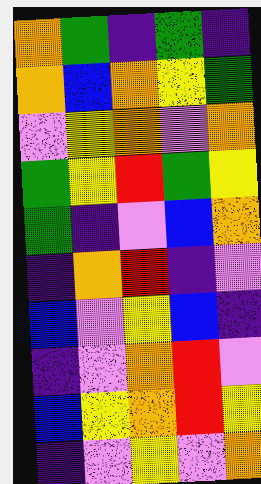[["orange", "green", "indigo", "green", "indigo"], ["orange", "blue", "orange", "yellow", "green"], ["violet", "yellow", "orange", "violet", "orange"], ["green", "yellow", "red", "green", "yellow"], ["green", "indigo", "violet", "blue", "orange"], ["indigo", "orange", "red", "indigo", "violet"], ["blue", "violet", "yellow", "blue", "indigo"], ["indigo", "violet", "orange", "red", "violet"], ["blue", "yellow", "orange", "red", "yellow"], ["indigo", "violet", "yellow", "violet", "orange"]]